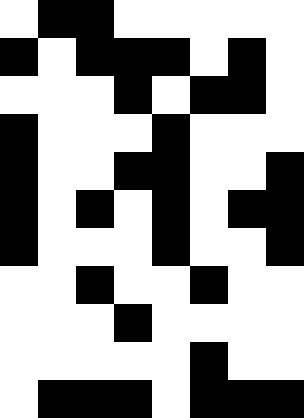[["white", "black", "black", "white", "white", "white", "white", "white"], ["black", "white", "black", "black", "black", "white", "black", "white"], ["white", "white", "white", "black", "white", "black", "black", "white"], ["black", "white", "white", "white", "black", "white", "white", "white"], ["black", "white", "white", "black", "black", "white", "white", "black"], ["black", "white", "black", "white", "black", "white", "black", "black"], ["black", "white", "white", "white", "black", "white", "white", "black"], ["white", "white", "black", "white", "white", "black", "white", "white"], ["white", "white", "white", "black", "white", "white", "white", "white"], ["white", "white", "white", "white", "white", "black", "white", "white"], ["white", "black", "black", "black", "white", "black", "black", "black"]]